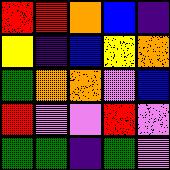[["red", "red", "orange", "blue", "indigo"], ["yellow", "indigo", "blue", "yellow", "orange"], ["green", "orange", "orange", "violet", "blue"], ["red", "violet", "violet", "red", "violet"], ["green", "green", "indigo", "green", "violet"]]